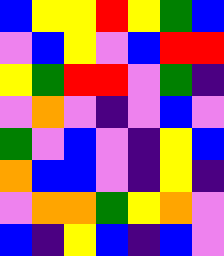[["blue", "yellow", "yellow", "red", "yellow", "green", "blue"], ["violet", "blue", "yellow", "violet", "blue", "red", "red"], ["yellow", "green", "red", "red", "violet", "green", "indigo"], ["violet", "orange", "violet", "indigo", "violet", "blue", "violet"], ["green", "violet", "blue", "violet", "indigo", "yellow", "blue"], ["orange", "blue", "blue", "violet", "indigo", "yellow", "indigo"], ["violet", "orange", "orange", "green", "yellow", "orange", "violet"], ["blue", "indigo", "yellow", "blue", "indigo", "blue", "violet"]]